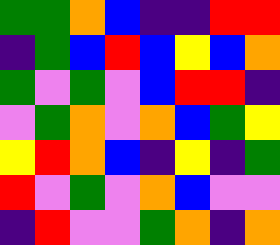[["green", "green", "orange", "blue", "indigo", "indigo", "red", "red"], ["indigo", "green", "blue", "red", "blue", "yellow", "blue", "orange"], ["green", "violet", "green", "violet", "blue", "red", "red", "indigo"], ["violet", "green", "orange", "violet", "orange", "blue", "green", "yellow"], ["yellow", "red", "orange", "blue", "indigo", "yellow", "indigo", "green"], ["red", "violet", "green", "violet", "orange", "blue", "violet", "violet"], ["indigo", "red", "violet", "violet", "green", "orange", "indigo", "orange"]]